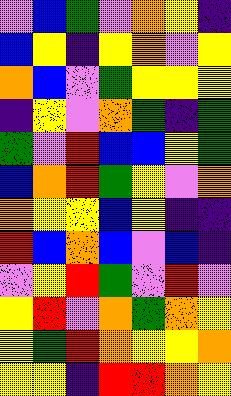[["violet", "blue", "green", "violet", "orange", "yellow", "indigo"], ["blue", "yellow", "indigo", "yellow", "orange", "violet", "yellow"], ["orange", "blue", "violet", "green", "yellow", "yellow", "yellow"], ["indigo", "yellow", "violet", "orange", "green", "indigo", "green"], ["green", "violet", "red", "blue", "blue", "yellow", "green"], ["blue", "orange", "red", "green", "yellow", "violet", "orange"], ["orange", "yellow", "yellow", "blue", "yellow", "indigo", "indigo"], ["red", "blue", "orange", "blue", "violet", "blue", "indigo"], ["violet", "yellow", "red", "green", "violet", "red", "violet"], ["yellow", "red", "violet", "orange", "green", "orange", "yellow"], ["yellow", "green", "red", "orange", "yellow", "yellow", "orange"], ["yellow", "yellow", "indigo", "red", "red", "orange", "yellow"]]